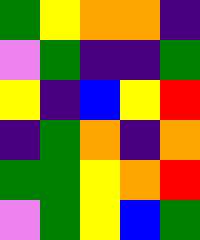[["green", "yellow", "orange", "orange", "indigo"], ["violet", "green", "indigo", "indigo", "green"], ["yellow", "indigo", "blue", "yellow", "red"], ["indigo", "green", "orange", "indigo", "orange"], ["green", "green", "yellow", "orange", "red"], ["violet", "green", "yellow", "blue", "green"]]